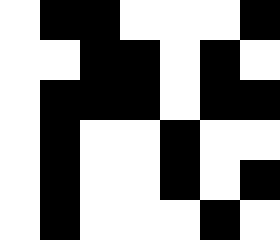[["white", "black", "black", "white", "white", "white", "black"], ["white", "white", "black", "black", "white", "black", "white"], ["white", "black", "black", "black", "white", "black", "black"], ["white", "black", "white", "white", "black", "white", "white"], ["white", "black", "white", "white", "black", "white", "black"], ["white", "black", "white", "white", "white", "black", "white"]]